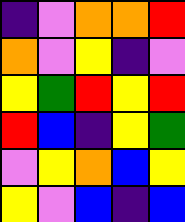[["indigo", "violet", "orange", "orange", "red"], ["orange", "violet", "yellow", "indigo", "violet"], ["yellow", "green", "red", "yellow", "red"], ["red", "blue", "indigo", "yellow", "green"], ["violet", "yellow", "orange", "blue", "yellow"], ["yellow", "violet", "blue", "indigo", "blue"]]